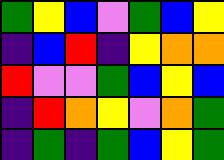[["green", "yellow", "blue", "violet", "green", "blue", "yellow"], ["indigo", "blue", "red", "indigo", "yellow", "orange", "orange"], ["red", "violet", "violet", "green", "blue", "yellow", "blue"], ["indigo", "red", "orange", "yellow", "violet", "orange", "green"], ["indigo", "green", "indigo", "green", "blue", "yellow", "green"]]